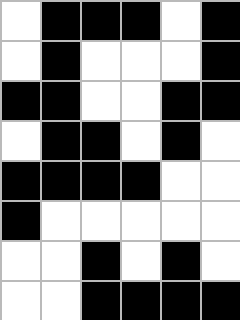[["white", "black", "black", "black", "white", "black"], ["white", "black", "white", "white", "white", "black"], ["black", "black", "white", "white", "black", "black"], ["white", "black", "black", "white", "black", "white"], ["black", "black", "black", "black", "white", "white"], ["black", "white", "white", "white", "white", "white"], ["white", "white", "black", "white", "black", "white"], ["white", "white", "black", "black", "black", "black"]]